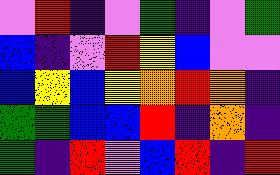[["violet", "red", "indigo", "violet", "green", "indigo", "violet", "green"], ["blue", "indigo", "violet", "red", "yellow", "blue", "violet", "violet"], ["blue", "yellow", "blue", "yellow", "orange", "red", "orange", "indigo"], ["green", "green", "blue", "blue", "red", "indigo", "orange", "indigo"], ["green", "indigo", "red", "violet", "blue", "red", "indigo", "red"]]